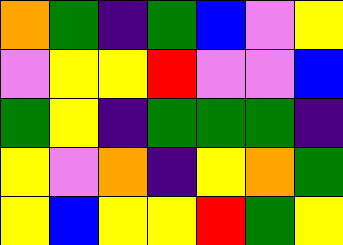[["orange", "green", "indigo", "green", "blue", "violet", "yellow"], ["violet", "yellow", "yellow", "red", "violet", "violet", "blue"], ["green", "yellow", "indigo", "green", "green", "green", "indigo"], ["yellow", "violet", "orange", "indigo", "yellow", "orange", "green"], ["yellow", "blue", "yellow", "yellow", "red", "green", "yellow"]]